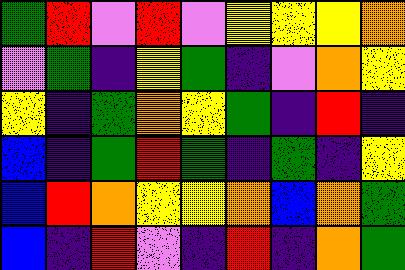[["green", "red", "violet", "red", "violet", "yellow", "yellow", "yellow", "orange"], ["violet", "green", "indigo", "yellow", "green", "indigo", "violet", "orange", "yellow"], ["yellow", "indigo", "green", "orange", "yellow", "green", "indigo", "red", "indigo"], ["blue", "indigo", "green", "red", "green", "indigo", "green", "indigo", "yellow"], ["blue", "red", "orange", "yellow", "yellow", "orange", "blue", "orange", "green"], ["blue", "indigo", "red", "violet", "indigo", "red", "indigo", "orange", "green"]]